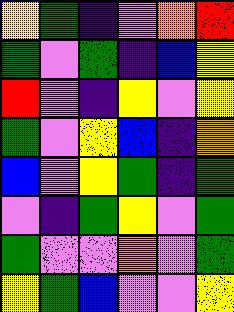[["yellow", "green", "indigo", "violet", "orange", "red"], ["green", "violet", "green", "indigo", "blue", "yellow"], ["red", "violet", "indigo", "yellow", "violet", "yellow"], ["green", "violet", "yellow", "blue", "indigo", "orange"], ["blue", "violet", "yellow", "green", "indigo", "green"], ["violet", "indigo", "green", "yellow", "violet", "green"], ["green", "violet", "violet", "orange", "violet", "green"], ["yellow", "green", "blue", "violet", "violet", "yellow"]]